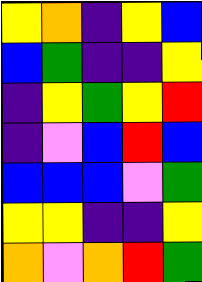[["yellow", "orange", "indigo", "yellow", "blue"], ["blue", "green", "indigo", "indigo", "yellow"], ["indigo", "yellow", "green", "yellow", "red"], ["indigo", "violet", "blue", "red", "blue"], ["blue", "blue", "blue", "violet", "green"], ["yellow", "yellow", "indigo", "indigo", "yellow"], ["orange", "violet", "orange", "red", "green"]]